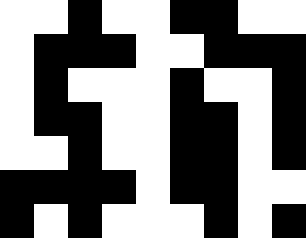[["white", "white", "black", "white", "white", "black", "black", "white", "white"], ["white", "black", "black", "black", "white", "white", "black", "black", "black"], ["white", "black", "white", "white", "white", "black", "white", "white", "black"], ["white", "black", "black", "white", "white", "black", "black", "white", "black"], ["white", "white", "black", "white", "white", "black", "black", "white", "black"], ["black", "black", "black", "black", "white", "black", "black", "white", "white"], ["black", "white", "black", "white", "white", "white", "black", "white", "black"]]